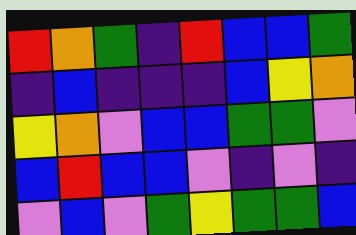[["red", "orange", "green", "indigo", "red", "blue", "blue", "green"], ["indigo", "blue", "indigo", "indigo", "indigo", "blue", "yellow", "orange"], ["yellow", "orange", "violet", "blue", "blue", "green", "green", "violet"], ["blue", "red", "blue", "blue", "violet", "indigo", "violet", "indigo"], ["violet", "blue", "violet", "green", "yellow", "green", "green", "blue"]]